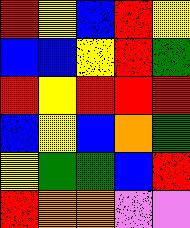[["red", "yellow", "blue", "red", "yellow"], ["blue", "blue", "yellow", "red", "green"], ["red", "yellow", "red", "red", "red"], ["blue", "yellow", "blue", "orange", "green"], ["yellow", "green", "green", "blue", "red"], ["red", "orange", "orange", "violet", "violet"]]